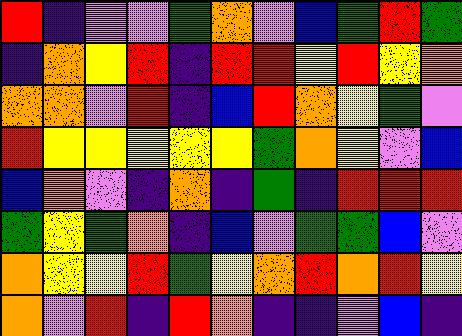[["red", "indigo", "violet", "violet", "green", "orange", "violet", "blue", "green", "red", "green"], ["indigo", "orange", "yellow", "red", "indigo", "red", "red", "yellow", "red", "yellow", "orange"], ["orange", "orange", "violet", "red", "indigo", "blue", "red", "orange", "yellow", "green", "violet"], ["red", "yellow", "yellow", "yellow", "yellow", "yellow", "green", "orange", "yellow", "violet", "blue"], ["blue", "orange", "violet", "indigo", "orange", "indigo", "green", "indigo", "red", "red", "red"], ["green", "yellow", "green", "orange", "indigo", "blue", "violet", "green", "green", "blue", "violet"], ["orange", "yellow", "yellow", "red", "green", "yellow", "orange", "red", "orange", "red", "yellow"], ["orange", "violet", "red", "indigo", "red", "orange", "indigo", "indigo", "violet", "blue", "indigo"]]